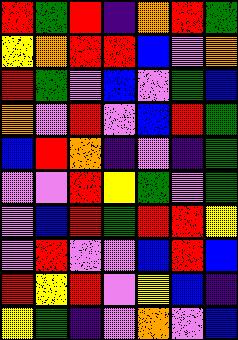[["red", "green", "red", "indigo", "orange", "red", "green"], ["yellow", "orange", "red", "red", "blue", "violet", "orange"], ["red", "green", "violet", "blue", "violet", "green", "blue"], ["orange", "violet", "red", "violet", "blue", "red", "green"], ["blue", "red", "orange", "indigo", "violet", "indigo", "green"], ["violet", "violet", "red", "yellow", "green", "violet", "green"], ["violet", "blue", "red", "green", "red", "red", "yellow"], ["violet", "red", "violet", "violet", "blue", "red", "blue"], ["red", "yellow", "red", "violet", "yellow", "blue", "indigo"], ["yellow", "green", "indigo", "violet", "orange", "violet", "blue"]]